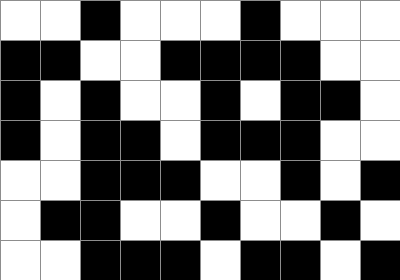[["white", "white", "black", "white", "white", "white", "black", "white", "white", "white"], ["black", "black", "white", "white", "black", "black", "black", "black", "white", "white"], ["black", "white", "black", "white", "white", "black", "white", "black", "black", "white"], ["black", "white", "black", "black", "white", "black", "black", "black", "white", "white"], ["white", "white", "black", "black", "black", "white", "white", "black", "white", "black"], ["white", "black", "black", "white", "white", "black", "white", "white", "black", "white"], ["white", "white", "black", "black", "black", "white", "black", "black", "white", "black"]]